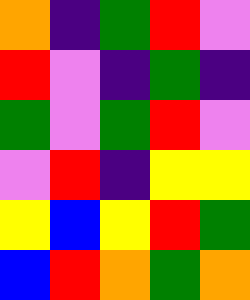[["orange", "indigo", "green", "red", "violet"], ["red", "violet", "indigo", "green", "indigo"], ["green", "violet", "green", "red", "violet"], ["violet", "red", "indigo", "yellow", "yellow"], ["yellow", "blue", "yellow", "red", "green"], ["blue", "red", "orange", "green", "orange"]]